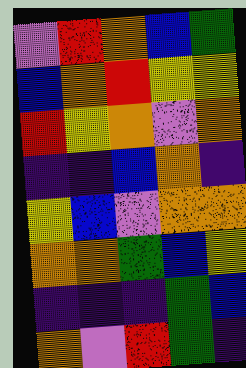[["violet", "red", "orange", "blue", "green"], ["blue", "orange", "red", "yellow", "yellow"], ["red", "yellow", "orange", "violet", "orange"], ["indigo", "indigo", "blue", "orange", "indigo"], ["yellow", "blue", "violet", "orange", "orange"], ["orange", "orange", "green", "blue", "yellow"], ["indigo", "indigo", "indigo", "green", "blue"], ["orange", "violet", "red", "green", "indigo"]]